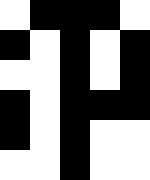[["white", "black", "black", "black", "white"], ["black", "white", "black", "white", "black"], ["white", "white", "black", "white", "black"], ["black", "white", "black", "black", "black"], ["black", "white", "black", "white", "white"], ["white", "white", "black", "white", "white"]]